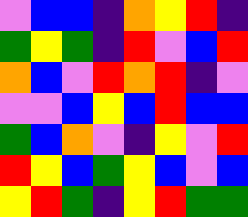[["violet", "blue", "blue", "indigo", "orange", "yellow", "red", "indigo"], ["green", "yellow", "green", "indigo", "red", "violet", "blue", "red"], ["orange", "blue", "violet", "red", "orange", "red", "indigo", "violet"], ["violet", "violet", "blue", "yellow", "blue", "red", "blue", "blue"], ["green", "blue", "orange", "violet", "indigo", "yellow", "violet", "red"], ["red", "yellow", "blue", "green", "yellow", "blue", "violet", "blue"], ["yellow", "red", "green", "indigo", "yellow", "red", "green", "green"]]